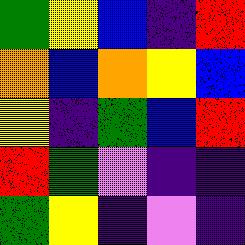[["green", "yellow", "blue", "indigo", "red"], ["orange", "blue", "orange", "yellow", "blue"], ["yellow", "indigo", "green", "blue", "red"], ["red", "green", "violet", "indigo", "indigo"], ["green", "yellow", "indigo", "violet", "indigo"]]